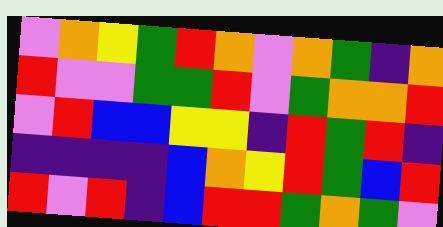[["violet", "orange", "yellow", "green", "red", "orange", "violet", "orange", "green", "indigo", "orange"], ["red", "violet", "violet", "green", "green", "red", "violet", "green", "orange", "orange", "red"], ["violet", "red", "blue", "blue", "yellow", "yellow", "indigo", "red", "green", "red", "indigo"], ["indigo", "indigo", "indigo", "indigo", "blue", "orange", "yellow", "red", "green", "blue", "red"], ["red", "violet", "red", "indigo", "blue", "red", "red", "green", "orange", "green", "violet"]]